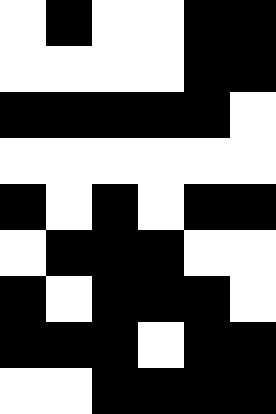[["white", "black", "white", "white", "black", "black"], ["white", "white", "white", "white", "black", "black"], ["black", "black", "black", "black", "black", "white"], ["white", "white", "white", "white", "white", "white"], ["black", "white", "black", "white", "black", "black"], ["white", "black", "black", "black", "white", "white"], ["black", "white", "black", "black", "black", "white"], ["black", "black", "black", "white", "black", "black"], ["white", "white", "black", "black", "black", "black"]]